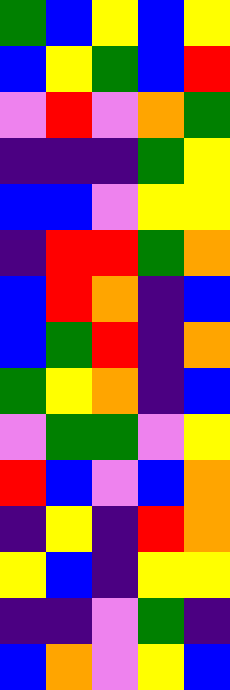[["green", "blue", "yellow", "blue", "yellow"], ["blue", "yellow", "green", "blue", "red"], ["violet", "red", "violet", "orange", "green"], ["indigo", "indigo", "indigo", "green", "yellow"], ["blue", "blue", "violet", "yellow", "yellow"], ["indigo", "red", "red", "green", "orange"], ["blue", "red", "orange", "indigo", "blue"], ["blue", "green", "red", "indigo", "orange"], ["green", "yellow", "orange", "indigo", "blue"], ["violet", "green", "green", "violet", "yellow"], ["red", "blue", "violet", "blue", "orange"], ["indigo", "yellow", "indigo", "red", "orange"], ["yellow", "blue", "indigo", "yellow", "yellow"], ["indigo", "indigo", "violet", "green", "indigo"], ["blue", "orange", "violet", "yellow", "blue"]]